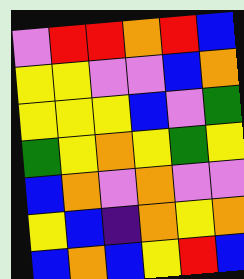[["violet", "red", "red", "orange", "red", "blue"], ["yellow", "yellow", "violet", "violet", "blue", "orange"], ["yellow", "yellow", "yellow", "blue", "violet", "green"], ["green", "yellow", "orange", "yellow", "green", "yellow"], ["blue", "orange", "violet", "orange", "violet", "violet"], ["yellow", "blue", "indigo", "orange", "yellow", "orange"], ["blue", "orange", "blue", "yellow", "red", "blue"]]